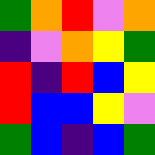[["green", "orange", "red", "violet", "orange"], ["indigo", "violet", "orange", "yellow", "green"], ["red", "indigo", "red", "blue", "yellow"], ["red", "blue", "blue", "yellow", "violet"], ["green", "blue", "indigo", "blue", "green"]]